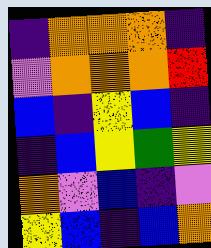[["indigo", "orange", "orange", "orange", "indigo"], ["violet", "orange", "orange", "orange", "red"], ["blue", "indigo", "yellow", "blue", "indigo"], ["indigo", "blue", "yellow", "green", "yellow"], ["orange", "violet", "blue", "indigo", "violet"], ["yellow", "blue", "indigo", "blue", "orange"]]